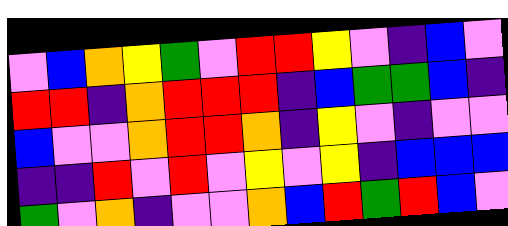[["violet", "blue", "orange", "yellow", "green", "violet", "red", "red", "yellow", "violet", "indigo", "blue", "violet"], ["red", "red", "indigo", "orange", "red", "red", "red", "indigo", "blue", "green", "green", "blue", "indigo"], ["blue", "violet", "violet", "orange", "red", "red", "orange", "indigo", "yellow", "violet", "indigo", "violet", "violet"], ["indigo", "indigo", "red", "violet", "red", "violet", "yellow", "violet", "yellow", "indigo", "blue", "blue", "blue"], ["green", "violet", "orange", "indigo", "violet", "violet", "orange", "blue", "red", "green", "red", "blue", "violet"]]